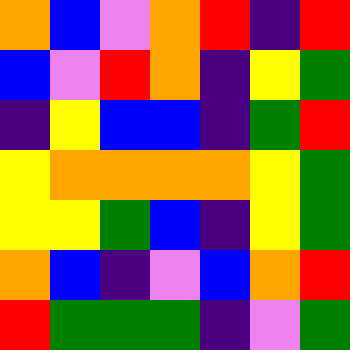[["orange", "blue", "violet", "orange", "red", "indigo", "red"], ["blue", "violet", "red", "orange", "indigo", "yellow", "green"], ["indigo", "yellow", "blue", "blue", "indigo", "green", "red"], ["yellow", "orange", "orange", "orange", "orange", "yellow", "green"], ["yellow", "yellow", "green", "blue", "indigo", "yellow", "green"], ["orange", "blue", "indigo", "violet", "blue", "orange", "red"], ["red", "green", "green", "green", "indigo", "violet", "green"]]